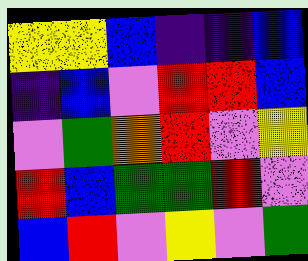[["yellow", "yellow", "blue", "indigo", "indigo", "blue"], ["indigo", "blue", "violet", "red", "red", "blue"], ["violet", "green", "orange", "red", "violet", "yellow"], ["red", "blue", "green", "green", "red", "violet"], ["blue", "red", "violet", "yellow", "violet", "green"]]